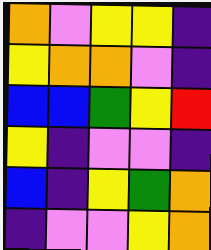[["orange", "violet", "yellow", "yellow", "indigo"], ["yellow", "orange", "orange", "violet", "indigo"], ["blue", "blue", "green", "yellow", "red"], ["yellow", "indigo", "violet", "violet", "indigo"], ["blue", "indigo", "yellow", "green", "orange"], ["indigo", "violet", "violet", "yellow", "orange"]]